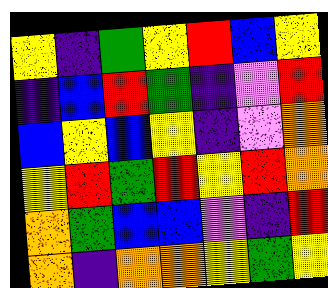[["yellow", "indigo", "green", "yellow", "red", "blue", "yellow"], ["indigo", "blue", "red", "green", "indigo", "violet", "red"], ["blue", "yellow", "blue", "yellow", "indigo", "violet", "orange"], ["yellow", "red", "green", "red", "yellow", "red", "orange"], ["orange", "green", "blue", "blue", "violet", "indigo", "red"], ["orange", "indigo", "orange", "orange", "yellow", "green", "yellow"]]